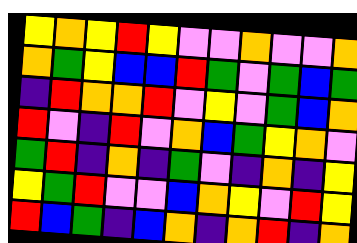[["yellow", "orange", "yellow", "red", "yellow", "violet", "violet", "orange", "violet", "violet", "orange"], ["orange", "green", "yellow", "blue", "blue", "red", "green", "violet", "green", "blue", "green"], ["indigo", "red", "orange", "orange", "red", "violet", "yellow", "violet", "green", "blue", "orange"], ["red", "violet", "indigo", "red", "violet", "orange", "blue", "green", "yellow", "orange", "violet"], ["green", "red", "indigo", "orange", "indigo", "green", "violet", "indigo", "orange", "indigo", "yellow"], ["yellow", "green", "red", "violet", "violet", "blue", "orange", "yellow", "violet", "red", "yellow"], ["red", "blue", "green", "indigo", "blue", "orange", "indigo", "orange", "red", "indigo", "orange"]]